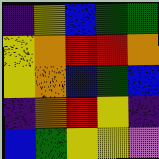[["indigo", "yellow", "blue", "green", "green"], ["yellow", "orange", "red", "red", "orange"], ["yellow", "orange", "blue", "green", "blue"], ["indigo", "orange", "red", "yellow", "indigo"], ["blue", "green", "yellow", "yellow", "violet"]]